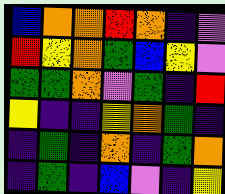[["blue", "orange", "orange", "red", "orange", "indigo", "violet"], ["red", "yellow", "orange", "green", "blue", "yellow", "violet"], ["green", "green", "orange", "violet", "green", "indigo", "red"], ["yellow", "indigo", "indigo", "yellow", "orange", "green", "indigo"], ["indigo", "green", "indigo", "orange", "indigo", "green", "orange"], ["indigo", "green", "indigo", "blue", "violet", "indigo", "yellow"]]